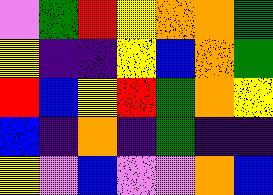[["violet", "green", "red", "yellow", "orange", "orange", "green"], ["yellow", "indigo", "indigo", "yellow", "blue", "orange", "green"], ["red", "blue", "yellow", "red", "green", "orange", "yellow"], ["blue", "indigo", "orange", "indigo", "green", "indigo", "indigo"], ["yellow", "violet", "blue", "violet", "violet", "orange", "blue"]]